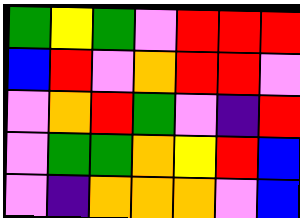[["green", "yellow", "green", "violet", "red", "red", "red"], ["blue", "red", "violet", "orange", "red", "red", "violet"], ["violet", "orange", "red", "green", "violet", "indigo", "red"], ["violet", "green", "green", "orange", "yellow", "red", "blue"], ["violet", "indigo", "orange", "orange", "orange", "violet", "blue"]]